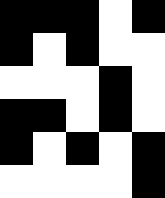[["black", "black", "black", "white", "black"], ["black", "white", "black", "white", "white"], ["white", "white", "white", "black", "white"], ["black", "black", "white", "black", "white"], ["black", "white", "black", "white", "black"], ["white", "white", "white", "white", "black"]]